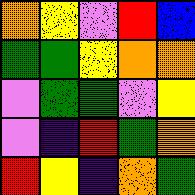[["orange", "yellow", "violet", "red", "blue"], ["green", "green", "yellow", "orange", "orange"], ["violet", "green", "green", "violet", "yellow"], ["violet", "indigo", "red", "green", "orange"], ["red", "yellow", "indigo", "orange", "green"]]